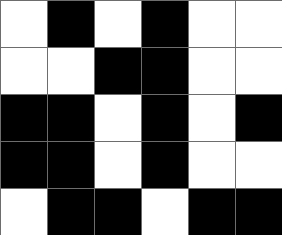[["white", "black", "white", "black", "white", "white"], ["white", "white", "black", "black", "white", "white"], ["black", "black", "white", "black", "white", "black"], ["black", "black", "white", "black", "white", "white"], ["white", "black", "black", "white", "black", "black"]]